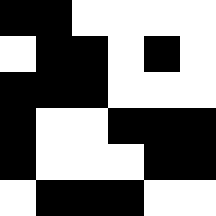[["black", "black", "white", "white", "white", "white"], ["white", "black", "black", "white", "black", "white"], ["black", "black", "black", "white", "white", "white"], ["black", "white", "white", "black", "black", "black"], ["black", "white", "white", "white", "black", "black"], ["white", "black", "black", "black", "white", "white"]]